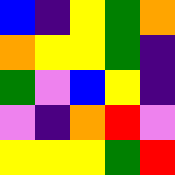[["blue", "indigo", "yellow", "green", "orange"], ["orange", "yellow", "yellow", "green", "indigo"], ["green", "violet", "blue", "yellow", "indigo"], ["violet", "indigo", "orange", "red", "violet"], ["yellow", "yellow", "yellow", "green", "red"]]